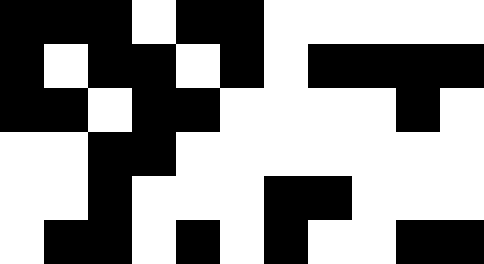[["black", "black", "black", "white", "black", "black", "white", "white", "white", "white", "white"], ["black", "white", "black", "black", "white", "black", "white", "black", "black", "black", "black"], ["black", "black", "white", "black", "black", "white", "white", "white", "white", "black", "white"], ["white", "white", "black", "black", "white", "white", "white", "white", "white", "white", "white"], ["white", "white", "black", "white", "white", "white", "black", "black", "white", "white", "white"], ["white", "black", "black", "white", "black", "white", "black", "white", "white", "black", "black"]]